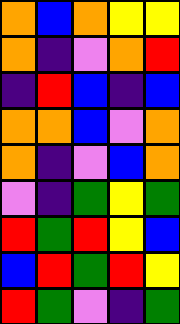[["orange", "blue", "orange", "yellow", "yellow"], ["orange", "indigo", "violet", "orange", "red"], ["indigo", "red", "blue", "indigo", "blue"], ["orange", "orange", "blue", "violet", "orange"], ["orange", "indigo", "violet", "blue", "orange"], ["violet", "indigo", "green", "yellow", "green"], ["red", "green", "red", "yellow", "blue"], ["blue", "red", "green", "red", "yellow"], ["red", "green", "violet", "indigo", "green"]]